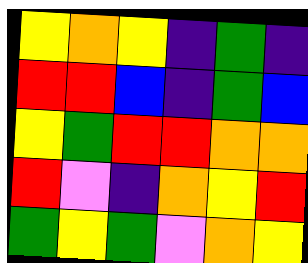[["yellow", "orange", "yellow", "indigo", "green", "indigo"], ["red", "red", "blue", "indigo", "green", "blue"], ["yellow", "green", "red", "red", "orange", "orange"], ["red", "violet", "indigo", "orange", "yellow", "red"], ["green", "yellow", "green", "violet", "orange", "yellow"]]